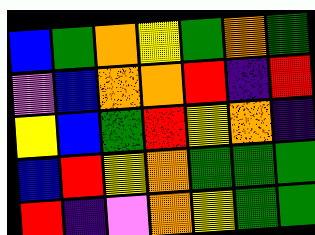[["blue", "green", "orange", "yellow", "green", "orange", "green"], ["violet", "blue", "orange", "orange", "red", "indigo", "red"], ["yellow", "blue", "green", "red", "yellow", "orange", "indigo"], ["blue", "red", "yellow", "orange", "green", "green", "green"], ["red", "indigo", "violet", "orange", "yellow", "green", "green"]]